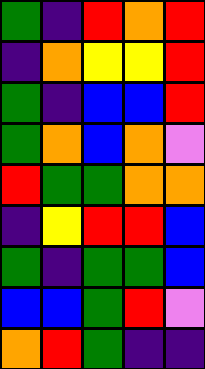[["green", "indigo", "red", "orange", "red"], ["indigo", "orange", "yellow", "yellow", "red"], ["green", "indigo", "blue", "blue", "red"], ["green", "orange", "blue", "orange", "violet"], ["red", "green", "green", "orange", "orange"], ["indigo", "yellow", "red", "red", "blue"], ["green", "indigo", "green", "green", "blue"], ["blue", "blue", "green", "red", "violet"], ["orange", "red", "green", "indigo", "indigo"]]